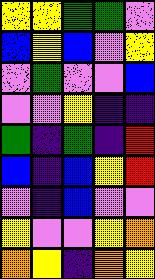[["yellow", "yellow", "green", "green", "violet"], ["blue", "yellow", "blue", "violet", "yellow"], ["violet", "green", "violet", "violet", "blue"], ["violet", "violet", "yellow", "indigo", "indigo"], ["green", "indigo", "green", "indigo", "red"], ["blue", "indigo", "blue", "yellow", "red"], ["violet", "indigo", "blue", "violet", "violet"], ["yellow", "violet", "violet", "yellow", "orange"], ["orange", "yellow", "indigo", "orange", "yellow"]]